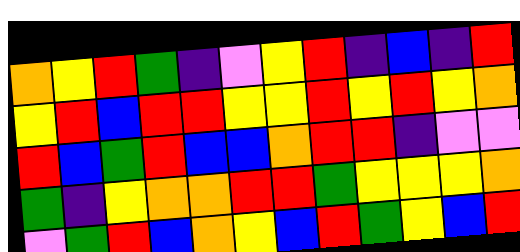[["orange", "yellow", "red", "green", "indigo", "violet", "yellow", "red", "indigo", "blue", "indigo", "red"], ["yellow", "red", "blue", "red", "red", "yellow", "yellow", "red", "yellow", "red", "yellow", "orange"], ["red", "blue", "green", "red", "blue", "blue", "orange", "red", "red", "indigo", "violet", "violet"], ["green", "indigo", "yellow", "orange", "orange", "red", "red", "green", "yellow", "yellow", "yellow", "orange"], ["violet", "green", "red", "blue", "orange", "yellow", "blue", "red", "green", "yellow", "blue", "red"]]